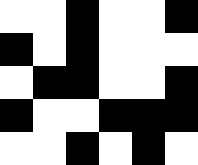[["white", "white", "black", "white", "white", "black"], ["black", "white", "black", "white", "white", "white"], ["white", "black", "black", "white", "white", "black"], ["black", "white", "white", "black", "black", "black"], ["white", "white", "black", "white", "black", "white"]]